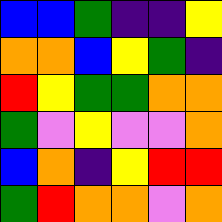[["blue", "blue", "green", "indigo", "indigo", "yellow"], ["orange", "orange", "blue", "yellow", "green", "indigo"], ["red", "yellow", "green", "green", "orange", "orange"], ["green", "violet", "yellow", "violet", "violet", "orange"], ["blue", "orange", "indigo", "yellow", "red", "red"], ["green", "red", "orange", "orange", "violet", "orange"]]